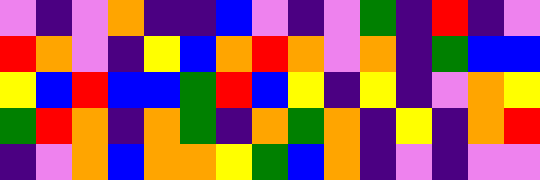[["violet", "indigo", "violet", "orange", "indigo", "indigo", "blue", "violet", "indigo", "violet", "green", "indigo", "red", "indigo", "violet"], ["red", "orange", "violet", "indigo", "yellow", "blue", "orange", "red", "orange", "violet", "orange", "indigo", "green", "blue", "blue"], ["yellow", "blue", "red", "blue", "blue", "green", "red", "blue", "yellow", "indigo", "yellow", "indigo", "violet", "orange", "yellow"], ["green", "red", "orange", "indigo", "orange", "green", "indigo", "orange", "green", "orange", "indigo", "yellow", "indigo", "orange", "red"], ["indigo", "violet", "orange", "blue", "orange", "orange", "yellow", "green", "blue", "orange", "indigo", "violet", "indigo", "violet", "violet"]]